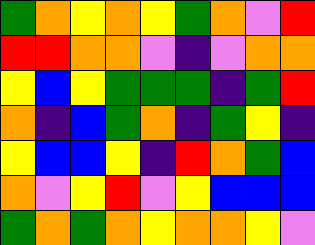[["green", "orange", "yellow", "orange", "yellow", "green", "orange", "violet", "red"], ["red", "red", "orange", "orange", "violet", "indigo", "violet", "orange", "orange"], ["yellow", "blue", "yellow", "green", "green", "green", "indigo", "green", "red"], ["orange", "indigo", "blue", "green", "orange", "indigo", "green", "yellow", "indigo"], ["yellow", "blue", "blue", "yellow", "indigo", "red", "orange", "green", "blue"], ["orange", "violet", "yellow", "red", "violet", "yellow", "blue", "blue", "blue"], ["green", "orange", "green", "orange", "yellow", "orange", "orange", "yellow", "violet"]]